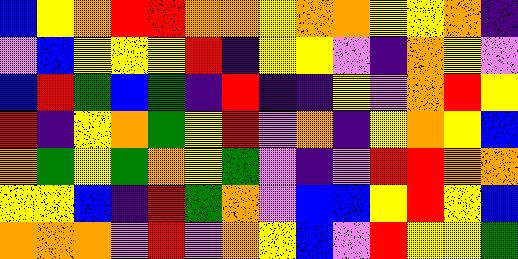[["blue", "yellow", "orange", "red", "red", "orange", "orange", "yellow", "orange", "orange", "yellow", "yellow", "orange", "indigo"], ["violet", "blue", "yellow", "yellow", "yellow", "red", "indigo", "yellow", "yellow", "violet", "indigo", "orange", "yellow", "violet"], ["blue", "red", "green", "blue", "green", "indigo", "red", "indigo", "indigo", "yellow", "violet", "orange", "red", "yellow"], ["red", "indigo", "yellow", "orange", "green", "yellow", "red", "violet", "orange", "indigo", "yellow", "orange", "yellow", "blue"], ["orange", "green", "yellow", "green", "orange", "yellow", "green", "violet", "indigo", "violet", "red", "red", "orange", "orange"], ["yellow", "yellow", "blue", "indigo", "red", "green", "orange", "violet", "blue", "blue", "yellow", "red", "yellow", "blue"], ["orange", "orange", "orange", "violet", "red", "violet", "orange", "yellow", "blue", "violet", "red", "yellow", "yellow", "green"]]